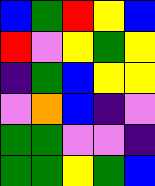[["blue", "green", "red", "yellow", "blue"], ["red", "violet", "yellow", "green", "yellow"], ["indigo", "green", "blue", "yellow", "yellow"], ["violet", "orange", "blue", "indigo", "violet"], ["green", "green", "violet", "violet", "indigo"], ["green", "green", "yellow", "green", "blue"]]